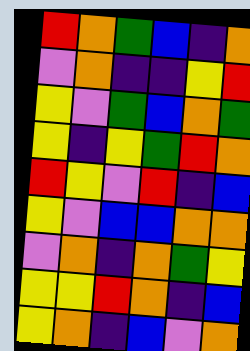[["red", "orange", "green", "blue", "indigo", "orange"], ["violet", "orange", "indigo", "indigo", "yellow", "red"], ["yellow", "violet", "green", "blue", "orange", "green"], ["yellow", "indigo", "yellow", "green", "red", "orange"], ["red", "yellow", "violet", "red", "indigo", "blue"], ["yellow", "violet", "blue", "blue", "orange", "orange"], ["violet", "orange", "indigo", "orange", "green", "yellow"], ["yellow", "yellow", "red", "orange", "indigo", "blue"], ["yellow", "orange", "indigo", "blue", "violet", "orange"]]